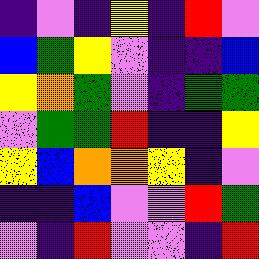[["indigo", "violet", "indigo", "yellow", "indigo", "red", "violet"], ["blue", "green", "yellow", "violet", "indigo", "indigo", "blue"], ["yellow", "orange", "green", "violet", "indigo", "green", "green"], ["violet", "green", "green", "red", "indigo", "indigo", "yellow"], ["yellow", "blue", "orange", "orange", "yellow", "indigo", "violet"], ["indigo", "indigo", "blue", "violet", "violet", "red", "green"], ["violet", "indigo", "red", "violet", "violet", "indigo", "red"]]